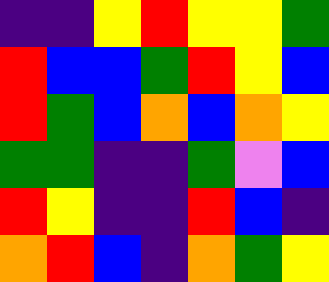[["indigo", "indigo", "yellow", "red", "yellow", "yellow", "green"], ["red", "blue", "blue", "green", "red", "yellow", "blue"], ["red", "green", "blue", "orange", "blue", "orange", "yellow"], ["green", "green", "indigo", "indigo", "green", "violet", "blue"], ["red", "yellow", "indigo", "indigo", "red", "blue", "indigo"], ["orange", "red", "blue", "indigo", "orange", "green", "yellow"]]